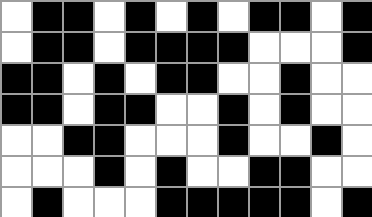[["white", "black", "black", "white", "black", "white", "black", "white", "black", "black", "white", "black"], ["white", "black", "black", "white", "black", "black", "black", "black", "white", "white", "white", "black"], ["black", "black", "white", "black", "white", "black", "black", "white", "white", "black", "white", "white"], ["black", "black", "white", "black", "black", "white", "white", "black", "white", "black", "white", "white"], ["white", "white", "black", "black", "white", "white", "white", "black", "white", "white", "black", "white"], ["white", "white", "white", "black", "white", "black", "white", "white", "black", "black", "white", "white"], ["white", "black", "white", "white", "white", "black", "black", "black", "black", "black", "white", "black"]]